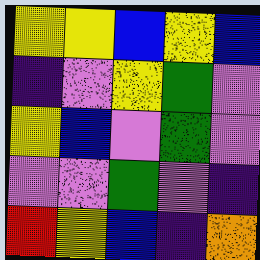[["yellow", "yellow", "blue", "yellow", "blue"], ["indigo", "violet", "yellow", "green", "violet"], ["yellow", "blue", "violet", "green", "violet"], ["violet", "violet", "green", "violet", "indigo"], ["red", "yellow", "blue", "indigo", "orange"]]